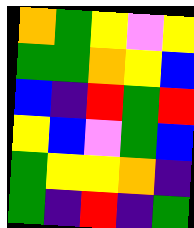[["orange", "green", "yellow", "violet", "yellow"], ["green", "green", "orange", "yellow", "blue"], ["blue", "indigo", "red", "green", "red"], ["yellow", "blue", "violet", "green", "blue"], ["green", "yellow", "yellow", "orange", "indigo"], ["green", "indigo", "red", "indigo", "green"]]